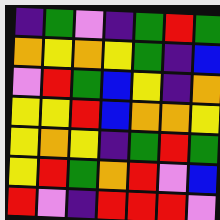[["indigo", "green", "violet", "indigo", "green", "red", "green"], ["orange", "yellow", "orange", "yellow", "green", "indigo", "blue"], ["violet", "red", "green", "blue", "yellow", "indigo", "orange"], ["yellow", "yellow", "red", "blue", "orange", "orange", "yellow"], ["yellow", "orange", "yellow", "indigo", "green", "red", "green"], ["yellow", "red", "green", "orange", "red", "violet", "blue"], ["red", "violet", "indigo", "red", "red", "red", "violet"]]